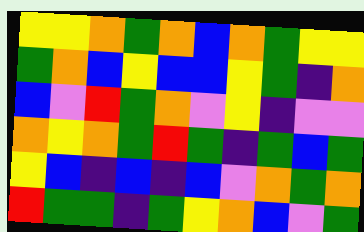[["yellow", "yellow", "orange", "green", "orange", "blue", "orange", "green", "yellow", "yellow"], ["green", "orange", "blue", "yellow", "blue", "blue", "yellow", "green", "indigo", "orange"], ["blue", "violet", "red", "green", "orange", "violet", "yellow", "indigo", "violet", "violet"], ["orange", "yellow", "orange", "green", "red", "green", "indigo", "green", "blue", "green"], ["yellow", "blue", "indigo", "blue", "indigo", "blue", "violet", "orange", "green", "orange"], ["red", "green", "green", "indigo", "green", "yellow", "orange", "blue", "violet", "green"]]